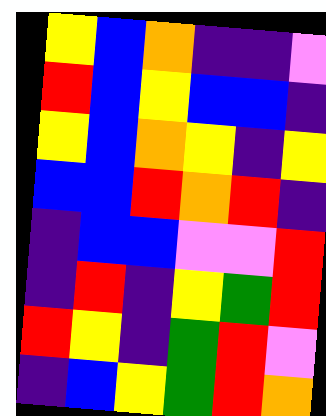[["yellow", "blue", "orange", "indigo", "indigo", "violet"], ["red", "blue", "yellow", "blue", "blue", "indigo"], ["yellow", "blue", "orange", "yellow", "indigo", "yellow"], ["blue", "blue", "red", "orange", "red", "indigo"], ["indigo", "blue", "blue", "violet", "violet", "red"], ["indigo", "red", "indigo", "yellow", "green", "red"], ["red", "yellow", "indigo", "green", "red", "violet"], ["indigo", "blue", "yellow", "green", "red", "orange"]]